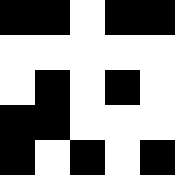[["black", "black", "white", "black", "black"], ["white", "white", "white", "white", "white"], ["white", "black", "white", "black", "white"], ["black", "black", "white", "white", "white"], ["black", "white", "black", "white", "black"]]